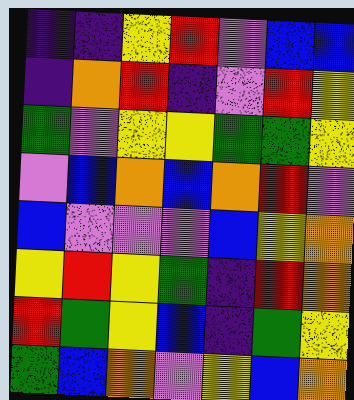[["indigo", "indigo", "yellow", "red", "violet", "blue", "blue"], ["indigo", "orange", "red", "indigo", "violet", "red", "yellow"], ["green", "violet", "yellow", "yellow", "green", "green", "yellow"], ["violet", "blue", "orange", "blue", "orange", "red", "violet"], ["blue", "violet", "violet", "violet", "blue", "yellow", "orange"], ["yellow", "red", "yellow", "green", "indigo", "red", "orange"], ["red", "green", "yellow", "blue", "indigo", "green", "yellow"], ["green", "blue", "orange", "violet", "yellow", "blue", "orange"]]